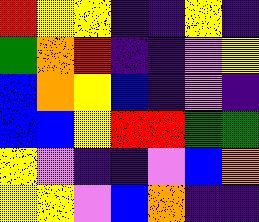[["red", "yellow", "yellow", "indigo", "indigo", "yellow", "indigo"], ["green", "orange", "red", "indigo", "indigo", "violet", "yellow"], ["blue", "orange", "yellow", "blue", "indigo", "violet", "indigo"], ["blue", "blue", "yellow", "red", "red", "green", "green"], ["yellow", "violet", "indigo", "indigo", "violet", "blue", "orange"], ["yellow", "yellow", "violet", "blue", "orange", "indigo", "indigo"]]